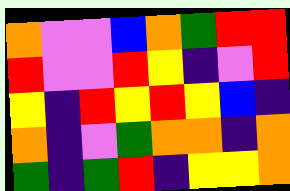[["orange", "violet", "violet", "blue", "orange", "green", "red", "red"], ["red", "violet", "violet", "red", "yellow", "indigo", "violet", "red"], ["yellow", "indigo", "red", "yellow", "red", "yellow", "blue", "indigo"], ["orange", "indigo", "violet", "green", "orange", "orange", "indigo", "orange"], ["green", "indigo", "green", "red", "indigo", "yellow", "yellow", "orange"]]